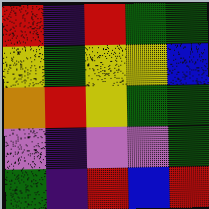[["red", "indigo", "red", "green", "green"], ["yellow", "green", "yellow", "yellow", "blue"], ["orange", "red", "yellow", "green", "green"], ["violet", "indigo", "violet", "violet", "green"], ["green", "indigo", "red", "blue", "red"]]